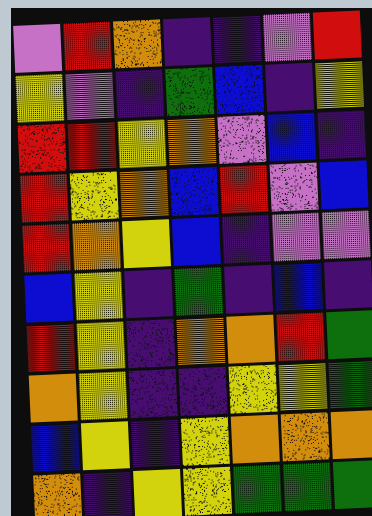[["violet", "red", "orange", "indigo", "indigo", "violet", "red"], ["yellow", "violet", "indigo", "green", "blue", "indigo", "yellow"], ["red", "red", "yellow", "orange", "violet", "blue", "indigo"], ["red", "yellow", "orange", "blue", "red", "violet", "blue"], ["red", "orange", "yellow", "blue", "indigo", "violet", "violet"], ["blue", "yellow", "indigo", "green", "indigo", "blue", "indigo"], ["red", "yellow", "indigo", "orange", "orange", "red", "green"], ["orange", "yellow", "indigo", "indigo", "yellow", "yellow", "green"], ["blue", "yellow", "indigo", "yellow", "orange", "orange", "orange"], ["orange", "indigo", "yellow", "yellow", "green", "green", "green"]]